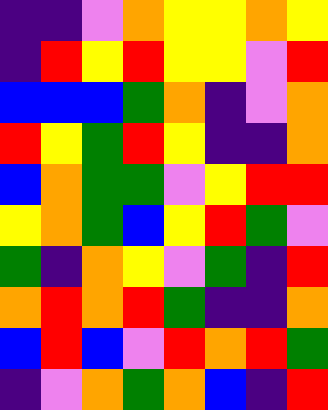[["indigo", "indigo", "violet", "orange", "yellow", "yellow", "orange", "yellow"], ["indigo", "red", "yellow", "red", "yellow", "yellow", "violet", "red"], ["blue", "blue", "blue", "green", "orange", "indigo", "violet", "orange"], ["red", "yellow", "green", "red", "yellow", "indigo", "indigo", "orange"], ["blue", "orange", "green", "green", "violet", "yellow", "red", "red"], ["yellow", "orange", "green", "blue", "yellow", "red", "green", "violet"], ["green", "indigo", "orange", "yellow", "violet", "green", "indigo", "red"], ["orange", "red", "orange", "red", "green", "indigo", "indigo", "orange"], ["blue", "red", "blue", "violet", "red", "orange", "red", "green"], ["indigo", "violet", "orange", "green", "orange", "blue", "indigo", "red"]]